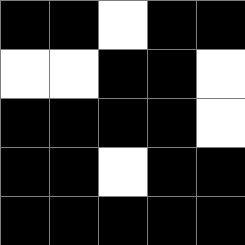[["black", "black", "white", "black", "black"], ["white", "white", "black", "black", "white"], ["black", "black", "black", "black", "white"], ["black", "black", "white", "black", "black"], ["black", "black", "black", "black", "black"]]